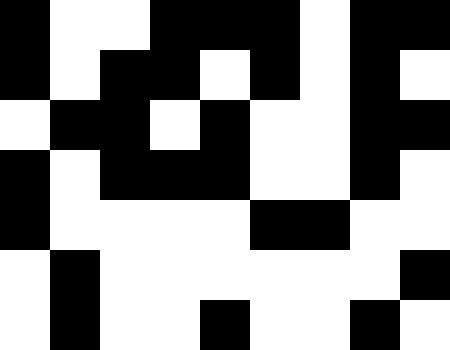[["black", "white", "white", "black", "black", "black", "white", "black", "black"], ["black", "white", "black", "black", "white", "black", "white", "black", "white"], ["white", "black", "black", "white", "black", "white", "white", "black", "black"], ["black", "white", "black", "black", "black", "white", "white", "black", "white"], ["black", "white", "white", "white", "white", "black", "black", "white", "white"], ["white", "black", "white", "white", "white", "white", "white", "white", "black"], ["white", "black", "white", "white", "black", "white", "white", "black", "white"]]